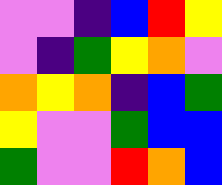[["violet", "violet", "indigo", "blue", "red", "yellow"], ["violet", "indigo", "green", "yellow", "orange", "violet"], ["orange", "yellow", "orange", "indigo", "blue", "green"], ["yellow", "violet", "violet", "green", "blue", "blue"], ["green", "violet", "violet", "red", "orange", "blue"]]